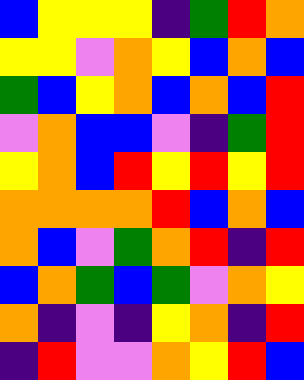[["blue", "yellow", "yellow", "yellow", "indigo", "green", "red", "orange"], ["yellow", "yellow", "violet", "orange", "yellow", "blue", "orange", "blue"], ["green", "blue", "yellow", "orange", "blue", "orange", "blue", "red"], ["violet", "orange", "blue", "blue", "violet", "indigo", "green", "red"], ["yellow", "orange", "blue", "red", "yellow", "red", "yellow", "red"], ["orange", "orange", "orange", "orange", "red", "blue", "orange", "blue"], ["orange", "blue", "violet", "green", "orange", "red", "indigo", "red"], ["blue", "orange", "green", "blue", "green", "violet", "orange", "yellow"], ["orange", "indigo", "violet", "indigo", "yellow", "orange", "indigo", "red"], ["indigo", "red", "violet", "violet", "orange", "yellow", "red", "blue"]]